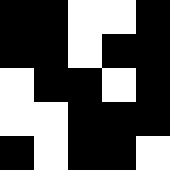[["black", "black", "white", "white", "black"], ["black", "black", "white", "black", "black"], ["white", "black", "black", "white", "black"], ["white", "white", "black", "black", "black"], ["black", "white", "black", "black", "white"]]